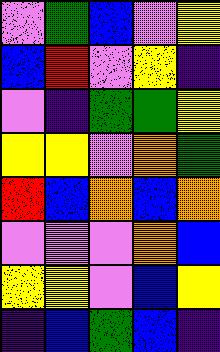[["violet", "green", "blue", "violet", "yellow"], ["blue", "red", "violet", "yellow", "indigo"], ["violet", "indigo", "green", "green", "yellow"], ["yellow", "yellow", "violet", "orange", "green"], ["red", "blue", "orange", "blue", "orange"], ["violet", "violet", "violet", "orange", "blue"], ["yellow", "yellow", "violet", "blue", "yellow"], ["indigo", "blue", "green", "blue", "indigo"]]